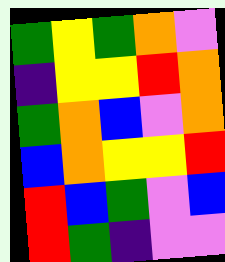[["green", "yellow", "green", "orange", "violet"], ["indigo", "yellow", "yellow", "red", "orange"], ["green", "orange", "blue", "violet", "orange"], ["blue", "orange", "yellow", "yellow", "red"], ["red", "blue", "green", "violet", "blue"], ["red", "green", "indigo", "violet", "violet"]]